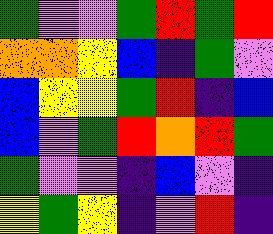[["green", "violet", "violet", "green", "red", "green", "red"], ["orange", "orange", "yellow", "blue", "indigo", "green", "violet"], ["blue", "yellow", "yellow", "green", "red", "indigo", "blue"], ["blue", "violet", "green", "red", "orange", "red", "green"], ["green", "violet", "violet", "indigo", "blue", "violet", "indigo"], ["yellow", "green", "yellow", "indigo", "violet", "red", "indigo"]]